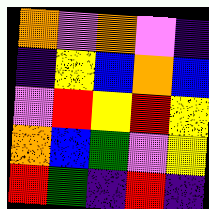[["orange", "violet", "orange", "violet", "indigo"], ["indigo", "yellow", "blue", "orange", "blue"], ["violet", "red", "yellow", "red", "yellow"], ["orange", "blue", "green", "violet", "yellow"], ["red", "green", "indigo", "red", "indigo"]]